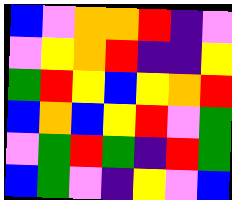[["blue", "violet", "orange", "orange", "red", "indigo", "violet"], ["violet", "yellow", "orange", "red", "indigo", "indigo", "yellow"], ["green", "red", "yellow", "blue", "yellow", "orange", "red"], ["blue", "orange", "blue", "yellow", "red", "violet", "green"], ["violet", "green", "red", "green", "indigo", "red", "green"], ["blue", "green", "violet", "indigo", "yellow", "violet", "blue"]]